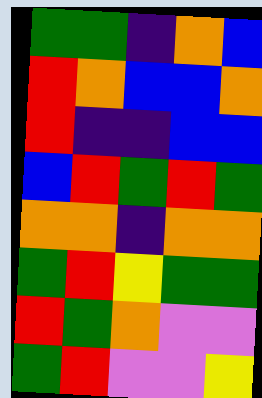[["green", "green", "indigo", "orange", "blue"], ["red", "orange", "blue", "blue", "orange"], ["red", "indigo", "indigo", "blue", "blue"], ["blue", "red", "green", "red", "green"], ["orange", "orange", "indigo", "orange", "orange"], ["green", "red", "yellow", "green", "green"], ["red", "green", "orange", "violet", "violet"], ["green", "red", "violet", "violet", "yellow"]]